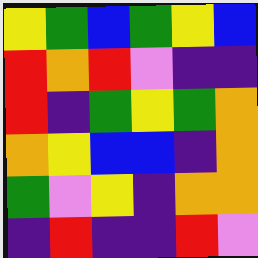[["yellow", "green", "blue", "green", "yellow", "blue"], ["red", "orange", "red", "violet", "indigo", "indigo"], ["red", "indigo", "green", "yellow", "green", "orange"], ["orange", "yellow", "blue", "blue", "indigo", "orange"], ["green", "violet", "yellow", "indigo", "orange", "orange"], ["indigo", "red", "indigo", "indigo", "red", "violet"]]